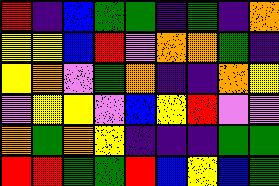[["red", "indigo", "blue", "green", "green", "indigo", "green", "indigo", "orange"], ["yellow", "yellow", "blue", "red", "violet", "orange", "orange", "green", "indigo"], ["yellow", "orange", "violet", "green", "orange", "indigo", "indigo", "orange", "yellow"], ["violet", "yellow", "yellow", "violet", "blue", "yellow", "red", "violet", "violet"], ["orange", "green", "orange", "yellow", "indigo", "indigo", "indigo", "green", "green"], ["red", "red", "green", "green", "red", "blue", "yellow", "blue", "green"]]